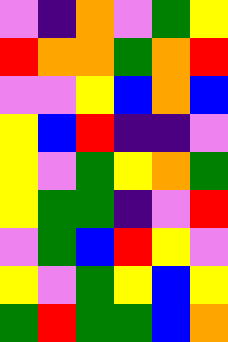[["violet", "indigo", "orange", "violet", "green", "yellow"], ["red", "orange", "orange", "green", "orange", "red"], ["violet", "violet", "yellow", "blue", "orange", "blue"], ["yellow", "blue", "red", "indigo", "indigo", "violet"], ["yellow", "violet", "green", "yellow", "orange", "green"], ["yellow", "green", "green", "indigo", "violet", "red"], ["violet", "green", "blue", "red", "yellow", "violet"], ["yellow", "violet", "green", "yellow", "blue", "yellow"], ["green", "red", "green", "green", "blue", "orange"]]